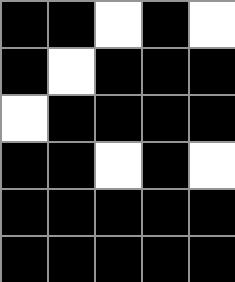[["black", "black", "white", "black", "white"], ["black", "white", "black", "black", "black"], ["white", "black", "black", "black", "black"], ["black", "black", "white", "black", "white"], ["black", "black", "black", "black", "black"], ["black", "black", "black", "black", "black"]]